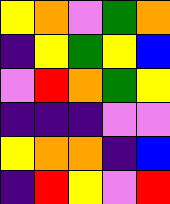[["yellow", "orange", "violet", "green", "orange"], ["indigo", "yellow", "green", "yellow", "blue"], ["violet", "red", "orange", "green", "yellow"], ["indigo", "indigo", "indigo", "violet", "violet"], ["yellow", "orange", "orange", "indigo", "blue"], ["indigo", "red", "yellow", "violet", "red"]]